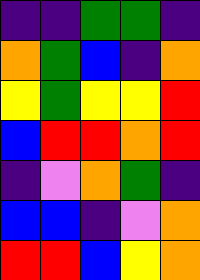[["indigo", "indigo", "green", "green", "indigo"], ["orange", "green", "blue", "indigo", "orange"], ["yellow", "green", "yellow", "yellow", "red"], ["blue", "red", "red", "orange", "red"], ["indigo", "violet", "orange", "green", "indigo"], ["blue", "blue", "indigo", "violet", "orange"], ["red", "red", "blue", "yellow", "orange"]]